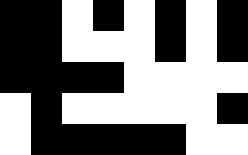[["black", "black", "white", "black", "white", "black", "white", "black"], ["black", "black", "white", "white", "white", "black", "white", "black"], ["black", "black", "black", "black", "white", "white", "white", "white"], ["white", "black", "white", "white", "white", "white", "white", "black"], ["white", "black", "black", "black", "black", "black", "white", "white"]]